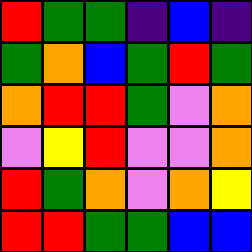[["red", "green", "green", "indigo", "blue", "indigo"], ["green", "orange", "blue", "green", "red", "green"], ["orange", "red", "red", "green", "violet", "orange"], ["violet", "yellow", "red", "violet", "violet", "orange"], ["red", "green", "orange", "violet", "orange", "yellow"], ["red", "red", "green", "green", "blue", "blue"]]